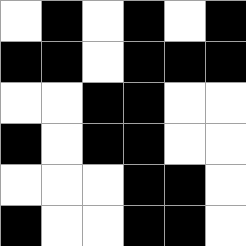[["white", "black", "white", "black", "white", "black"], ["black", "black", "white", "black", "black", "black"], ["white", "white", "black", "black", "white", "white"], ["black", "white", "black", "black", "white", "white"], ["white", "white", "white", "black", "black", "white"], ["black", "white", "white", "black", "black", "white"]]